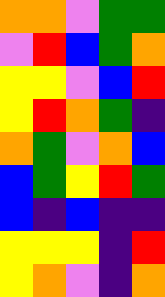[["orange", "orange", "violet", "green", "green"], ["violet", "red", "blue", "green", "orange"], ["yellow", "yellow", "violet", "blue", "red"], ["yellow", "red", "orange", "green", "indigo"], ["orange", "green", "violet", "orange", "blue"], ["blue", "green", "yellow", "red", "green"], ["blue", "indigo", "blue", "indigo", "indigo"], ["yellow", "yellow", "yellow", "indigo", "red"], ["yellow", "orange", "violet", "indigo", "orange"]]